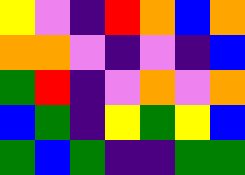[["yellow", "violet", "indigo", "red", "orange", "blue", "orange"], ["orange", "orange", "violet", "indigo", "violet", "indigo", "blue"], ["green", "red", "indigo", "violet", "orange", "violet", "orange"], ["blue", "green", "indigo", "yellow", "green", "yellow", "blue"], ["green", "blue", "green", "indigo", "indigo", "green", "green"]]